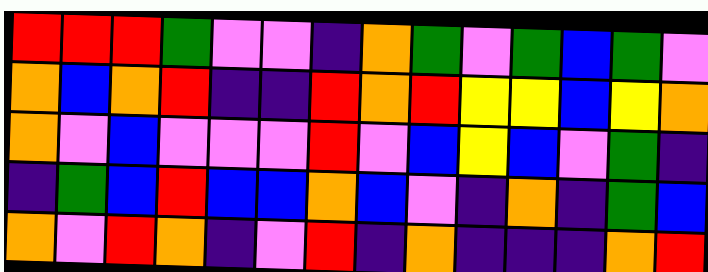[["red", "red", "red", "green", "violet", "violet", "indigo", "orange", "green", "violet", "green", "blue", "green", "violet"], ["orange", "blue", "orange", "red", "indigo", "indigo", "red", "orange", "red", "yellow", "yellow", "blue", "yellow", "orange"], ["orange", "violet", "blue", "violet", "violet", "violet", "red", "violet", "blue", "yellow", "blue", "violet", "green", "indigo"], ["indigo", "green", "blue", "red", "blue", "blue", "orange", "blue", "violet", "indigo", "orange", "indigo", "green", "blue"], ["orange", "violet", "red", "orange", "indigo", "violet", "red", "indigo", "orange", "indigo", "indigo", "indigo", "orange", "red"]]